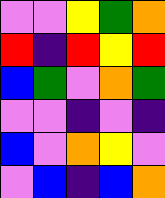[["violet", "violet", "yellow", "green", "orange"], ["red", "indigo", "red", "yellow", "red"], ["blue", "green", "violet", "orange", "green"], ["violet", "violet", "indigo", "violet", "indigo"], ["blue", "violet", "orange", "yellow", "violet"], ["violet", "blue", "indigo", "blue", "orange"]]